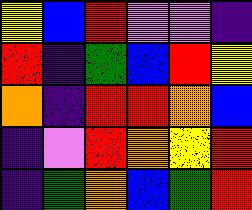[["yellow", "blue", "red", "violet", "violet", "indigo"], ["red", "indigo", "green", "blue", "red", "yellow"], ["orange", "indigo", "red", "red", "orange", "blue"], ["indigo", "violet", "red", "orange", "yellow", "red"], ["indigo", "green", "orange", "blue", "green", "red"]]